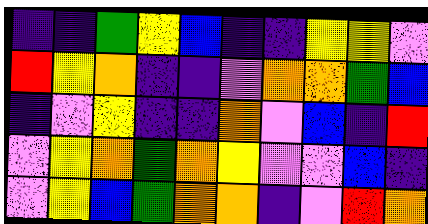[["indigo", "indigo", "green", "yellow", "blue", "indigo", "indigo", "yellow", "yellow", "violet"], ["red", "yellow", "orange", "indigo", "indigo", "violet", "orange", "orange", "green", "blue"], ["indigo", "violet", "yellow", "indigo", "indigo", "orange", "violet", "blue", "indigo", "red"], ["violet", "yellow", "orange", "green", "orange", "yellow", "violet", "violet", "blue", "indigo"], ["violet", "yellow", "blue", "green", "orange", "orange", "indigo", "violet", "red", "orange"]]